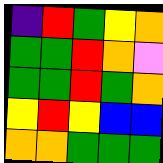[["indigo", "red", "green", "yellow", "orange"], ["green", "green", "red", "orange", "violet"], ["green", "green", "red", "green", "orange"], ["yellow", "red", "yellow", "blue", "blue"], ["orange", "orange", "green", "green", "green"]]